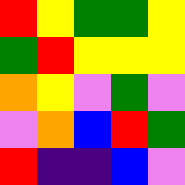[["red", "yellow", "green", "green", "yellow"], ["green", "red", "yellow", "yellow", "yellow"], ["orange", "yellow", "violet", "green", "violet"], ["violet", "orange", "blue", "red", "green"], ["red", "indigo", "indigo", "blue", "violet"]]